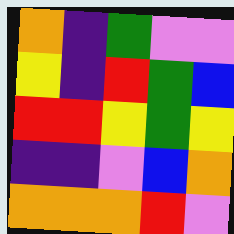[["orange", "indigo", "green", "violet", "violet"], ["yellow", "indigo", "red", "green", "blue"], ["red", "red", "yellow", "green", "yellow"], ["indigo", "indigo", "violet", "blue", "orange"], ["orange", "orange", "orange", "red", "violet"]]